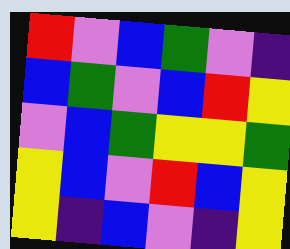[["red", "violet", "blue", "green", "violet", "indigo"], ["blue", "green", "violet", "blue", "red", "yellow"], ["violet", "blue", "green", "yellow", "yellow", "green"], ["yellow", "blue", "violet", "red", "blue", "yellow"], ["yellow", "indigo", "blue", "violet", "indigo", "yellow"]]